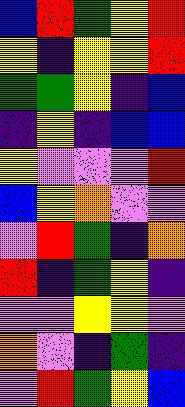[["blue", "red", "green", "yellow", "red"], ["yellow", "indigo", "yellow", "yellow", "red"], ["green", "green", "yellow", "indigo", "blue"], ["indigo", "yellow", "indigo", "blue", "blue"], ["yellow", "violet", "violet", "violet", "red"], ["blue", "yellow", "orange", "violet", "violet"], ["violet", "red", "green", "indigo", "orange"], ["red", "indigo", "green", "yellow", "indigo"], ["violet", "violet", "yellow", "yellow", "violet"], ["orange", "violet", "indigo", "green", "indigo"], ["violet", "red", "green", "yellow", "blue"]]